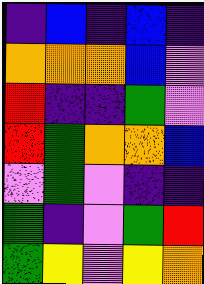[["indigo", "blue", "indigo", "blue", "indigo"], ["orange", "orange", "orange", "blue", "violet"], ["red", "indigo", "indigo", "green", "violet"], ["red", "green", "orange", "orange", "blue"], ["violet", "green", "violet", "indigo", "indigo"], ["green", "indigo", "violet", "green", "red"], ["green", "yellow", "violet", "yellow", "orange"]]